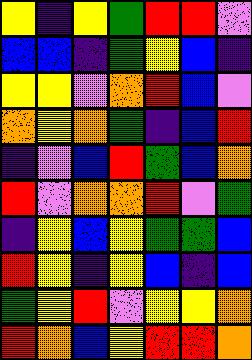[["yellow", "indigo", "yellow", "green", "red", "red", "violet"], ["blue", "blue", "indigo", "green", "yellow", "blue", "indigo"], ["yellow", "yellow", "violet", "orange", "red", "blue", "violet"], ["orange", "yellow", "orange", "green", "indigo", "blue", "red"], ["indigo", "violet", "blue", "red", "green", "blue", "orange"], ["red", "violet", "orange", "orange", "red", "violet", "green"], ["indigo", "yellow", "blue", "yellow", "green", "green", "blue"], ["red", "yellow", "indigo", "yellow", "blue", "indigo", "blue"], ["green", "yellow", "red", "violet", "yellow", "yellow", "orange"], ["red", "orange", "blue", "yellow", "red", "red", "orange"]]